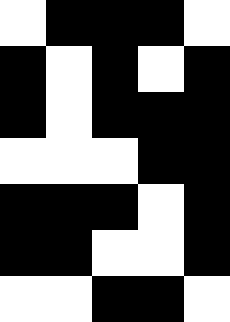[["white", "black", "black", "black", "white"], ["black", "white", "black", "white", "black"], ["black", "white", "black", "black", "black"], ["white", "white", "white", "black", "black"], ["black", "black", "black", "white", "black"], ["black", "black", "white", "white", "black"], ["white", "white", "black", "black", "white"]]